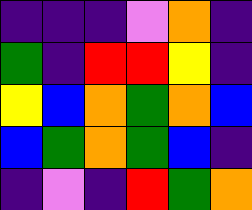[["indigo", "indigo", "indigo", "violet", "orange", "indigo"], ["green", "indigo", "red", "red", "yellow", "indigo"], ["yellow", "blue", "orange", "green", "orange", "blue"], ["blue", "green", "orange", "green", "blue", "indigo"], ["indigo", "violet", "indigo", "red", "green", "orange"]]